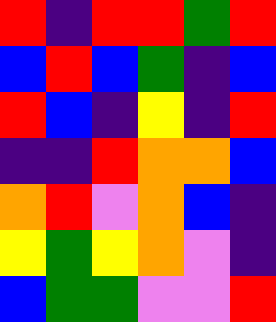[["red", "indigo", "red", "red", "green", "red"], ["blue", "red", "blue", "green", "indigo", "blue"], ["red", "blue", "indigo", "yellow", "indigo", "red"], ["indigo", "indigo", "red", "orange", "orange", "blue"], ["orange", "red", "violet", "orange", "blue", "indigo"], ["yellow", "green", "yellow", "orange", "violet", "indigo"], ["blue", "green", "green", "violet", "violet", "red"]]